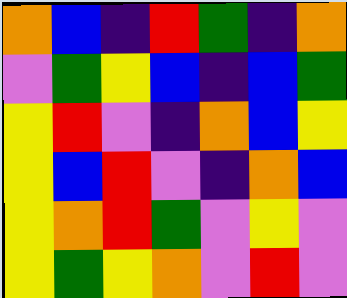[["orange", "blue", "indigo", "red", "green", "indigo", "orange"], ["violet", "green", "yellow", "blue", "indigo", "blue", "green"], ["yellow", "red", "violet", "indigo", "orange", "blue", "yellow"], ["yellow", "blue", "red", "violet", "indigo", "orange", "blue"], ["yellow", "orange", "red", "green", "violet", "yellow", "violet"], ["yellow", "green", "yellow", "orange", "violet", "red", "violet"]]